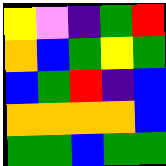[["yellow", "violet", "indigo", "green", "red"], ["orange", "blue", "green", "yellow", "green"], ["blue", "green", "red", "indigo", "blue"], ["orange", "orange", "orange", "orange", "blue"], ["green", "green", "blue", "green", "green"]]